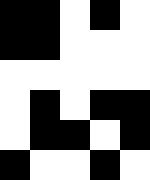[["black", "black", "white", "black", "white"], ["black", "black", "white", "white", "white"], ["white", "white", "white", "white", "white"], ["white", "black", "white", "black", "black"], ["white", "black", "black", "white", "black"], ["black", "white", "white", "black", "white"]]